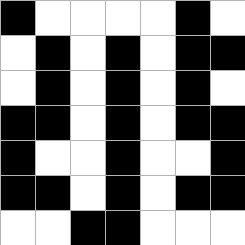[["black", "white", "white", "white", "white", "black", "white"], ["white", "black", "white", "black", "white", "black", "black"], ["white", "black", "white", "black", "white", "black", "white"], ["black", "black", "white", "black", "white", "black", "black"], ["black", "white", "white", "black", "white", "white", "black"], ["black", "black", "white", "black", "white", "black", "black"], ["white", "white", "black", "black", "white", "white", "white"]]